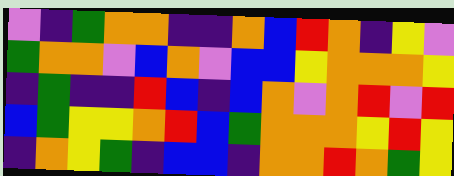[["violet", "indigo", "green", "orange", "orange", "indigo", "indigo", "orange", "blue", "red", "orange", "indigo", "yellow", "violet"], ["green", "orange", "orange", "violet", "blue", "orange", "violet", "blue", "blue", "yellow", "orange", "orange", "orange", "yellow"], ["indigo", "green", "indigo", "indigo", "red", "blue", "indigo", "blue", "orange", "violet", "orange", "red", "violet", "red"], ["blue", "green", "yellow", "yellow", "orange", "red", "blue", "green", "orange", "orange", "orange", "yellow", "red", "yellow"], ["indigo", "orange", "yellow", "green", "indigo", "blue", "blue", "indigo", "orange", "orange", "red", "orange", "green", "yellow"]]